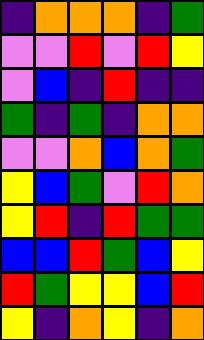[["indigo", "orange", "orange", "orange", "indigo", "green"], ["violet", "violet", "red", "violet", "red", "yellow"], ["violet", "blue", "indigo", "red", "indigo", "indigo"], ["green", "indigo", "green", "indigo", "orange", "orange"], ["violet", "violet", "orange", "blue", "orange", "green"], ["yellow", "blue", "green", "violet", "red", "orange"], ["yellow", "red", "indigo", "red", "green", "green"], ["blue", "blue", "red", "green", "blue", "yellow"], ["red", "green", "yellow", "yellow", "blue", "red"], ["yellow", "indigo", "orange", "yellow", "indigo", "orange"]]